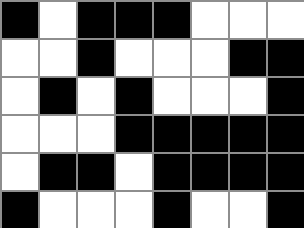[["black", "white", "black", "black", "black", "white", "white", "white"], ["white", "white", "black", "white", "white", "white", "black", "black"], ["white", "black", "white", "black", "white", "white", "white", "black"], ["white", "white", "white", "black", "black", "black", "black", "black"], ["white", "black", "black", "white", "black", "black", "black", "black"], ["black", "white", "white", "white", "black", "white", "white", "black"]]